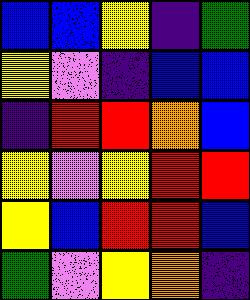[["blue", "blue", "yellow", "indigo", "green"], ["yellow", "violet", "indigo", "blue", "blue"], ["indigo", "red", "red", "orange", "blue"], ["yellow", "violet", "yellow", "red", "red"], ["yellow", "blue", "red", "red", "blue"], ["green", "violet", "yellow", "orange", "indigo"]]